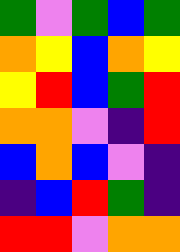[["green", "violet", "green", "blue", "green"], ["orange", "yellow", "blue", "orange", "yellow"], ["yellow", "red", "blue", "green", "red"], ["orange", "orange", "violet", "indigo", "red"], ["blue", "orange", "blue", "violet", "indigo"], ["indigo", "blue", "red", "green", "indigo"], ["red", "red", "violet", "orange", "orange"]]